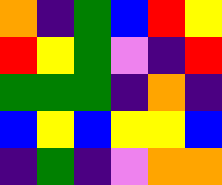[["orange", "indigo", "green", "blue", "red", "yellow"], ["red", "yellow", "green", "violet", "indigo", "red"], ["green", "green", "green", "indigo", "orange", "indigo"], ["blue", "yellow", "blue", "yellow", "yellow", "blue"], ["indigo", "green", "indigo", "violet", "orange", "orange"]]